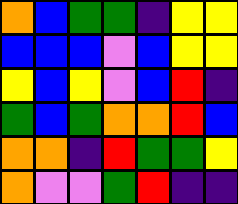[["orange", "blue", "green", "green", "indigo", "yellow", "yellow"], ["blue", "blue", "blue", "violet", "blue", "yellow", "yellow"], ["yellow", "blue", "yellow", "violet", "blue", "red", "indigo"], ["green", "blue", "green", "orange", "orange", "red", "blue"], ["orange", "orange", "indigo", "red", "green", "green", "yellow"], ["orange", "violet", "violet", "green", "red", "indigo", "indigo"]]